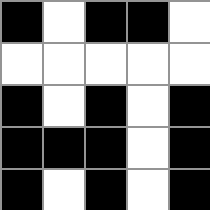[["black", "white", "black", "black", "white"], ["white", "white", "white", "white", "white"], ["black", "white", "black", "white", "black"], ["black", "black", "black", "white", "black"], ["black", "white", "black", "white", "black"]]